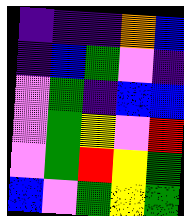[["indigo", "indigo", "indigo", "orange", "blue"], ["indigo", "blue", "green", "violet", "indigo"], ["violet", "green", "indigo", "blue", "blue"], ["violet", "green", "yellow", "violet", "red"], ["violet", "green", "red", "yellow", "green"], ["blue", "violet", "green", "yellow", "green"]]